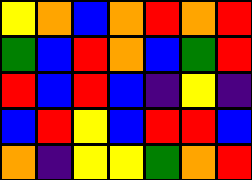[["yellow", "orange", "blue", "orange", "red", "orange", "red"], ["green", "blue", "red", "orange", "blue", "green", "red"], ["red", "blue", "red", "blue", "indigo", "yellow", "indigo"], ["blue", "red", "yellow", "blue", "red", "red", "blue"], ["orange", "indigo", "yellow", "yellow", "green", "orange", "red"]]